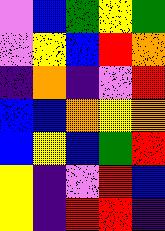[["violet", "blue", "green", "yellow", "green"], ["violet", "yellow", "blue", "red", "orange"], ["indigo", "orange", "indigo", "violet", "red"], ["blue", "blue", "orange", "yellow", "orange"], ["blue", "yellow", "blue", "green", "red"], ["yellow", "indigo", "violet", "red", "blue"], ["yellow", "indigo", "red", "red", "indigo"]]